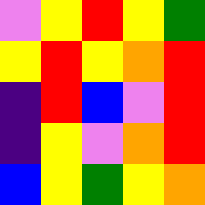[["violet", "yellow", "red", "yellow", "green"], ["yellow", "red", "yellow", "orange", "red"], ["indigo", "red", "blue", "violet", "red"], ["indigo", "yellow", "violet", "orange", "red"], ["blue", "yellow", "green", "yellow", "orange"]]